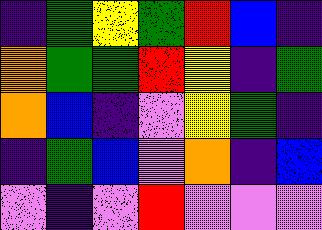[["indigo", "green", "yellow", "green", "red", "blue", "indigo"], ["orange", "green", "green", "red", "yellow", "indigo", "green"], ["orange", "blue", "indigo", "violet", "yellow", "green", "indigo"], ["indigo", "green", "blue", "violet", "orange", "indigo", "blue"], ["violet", "indigo", "violet", "red", "violet", "violet", "violet"]]